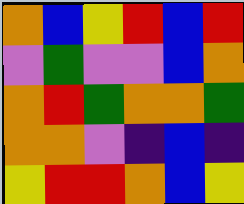[["orange", "blue", "yellow", "red", "blue", "red"], ["violet", "green", "violet", "violet", "blue", "orange"], ["orange", "red", "green", "orange", "orange", "green"], ["orange", "orange", "violet", "indigo", "blue", "indigo"], ["yellow", "red", "red", "orange", "blue", "yellow"]]